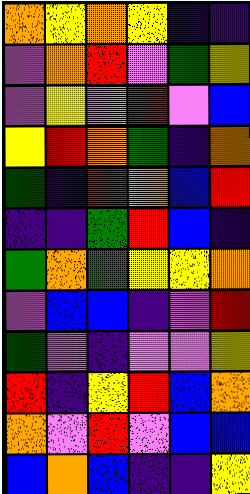[["orange", "yellow", "orange", "yellow", "indigo", "indigo"], ["violet", "orange", "red", "violet", "green", "yellow"], ["violet", "yellow", "violet", "red", "violet", "blue"], ["yellow", "red", "orange", "green", "indigo", "orange"], ["green", "indigo", "red", "orange", "blue", "red"], ["indigo", "indigo", "green", "red", "blue", "indigo"], ["green", "orange", "green", "yellow", "yellow", "orange"], ["violet", "blue", "blue", "indigo", "violet", "red"], ["green", "violet", "indigo", "violet", "violet", "yellow"], ["red", "indigo", "yellow", "red", "blue", "orange"], ["orange", "violet", "red", "violet", "blue", "blue"], ["blue", "orange", "blue", "indigo", "indigo", "yellow"]]